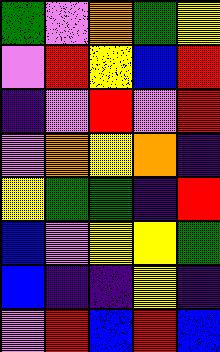[["green", "violet", "orange", "green", "yellow"], ["violet", "red", "yellow", "blue", "red"], ["indigo", "violet", "red", "violet", "red"], ["violet", "orange", "yellow", "orange", "indigo"], ["yellow", "green", "green", "indigo", "red"], ["blue", "violet", "yellow", "yellow", "green"], ["blue", "indigo", "indigo", "yellow", "indigo"], ["violet", "red", "blue", "red", "blue"]]